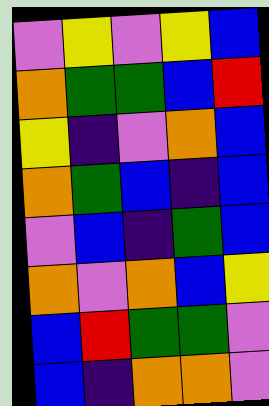[["violet", "yellow", "violet", "yellow", "blue"], ["orange", "green", "green", "blue", "red"], ["yellow", "indigo", "violet", "orange", "blue"], ["orange", "green", "blue", "indigo", "blue"], ["violet", "blue", "indigo", "green", "blue"], ["orange", "violet", "orange", "blue", "yellow"], ["blue", "red", "green", "green", "violet"], ["blue", "indigo", "orange", "orange", "violet"]]